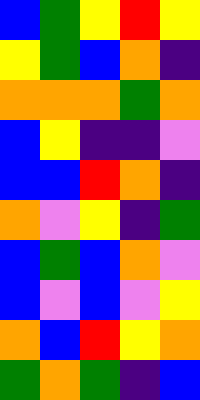[["blue", "green", "yellow", "red", "yellow"], ["yellow", "green", "blue", "orange", "indigo"], ["orange", "orange", "orange", "green", "orange"], ["blue", "yellow", "indigo", "indigo", "violet"], ["blue", "blue", "red", "orange", "indigo"], ["orange", "violet", "yellow", "indigo", "green"], ["blue", "green", "blue", "orange", "violet"], ["blue", "violet", "blue", "violet", "yellow"], ["orange", "blue", "red", "yellow", "orange"], ["green", "orange", "green", "indigo", "blue"]]